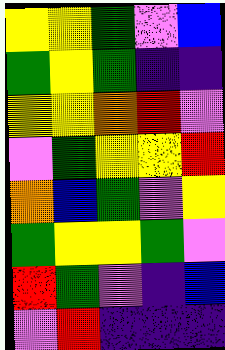[["yellow", "yellow", "green", "violet", "blue"], ["green", "yellow", "green", "indigo", "indigo"], ["yellow", "yellow", "orange", "red", "violet"], ["violet", "green", "yellow", "yellow", "red"], ["orange", "blue", "green", "violet", "yellow"], ["green", "yellow", "yellow", "green", "violet"], ["red", "green", "violet", "indigo", "blue"], ["violet", "red", "indigo", "indigo", "indigo"]]